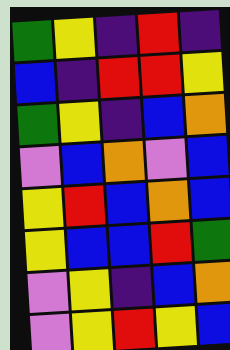[["green", "yellow", "indigo", "red", "indigo"], ["blue", "indigo", "red", "red", "yellow"], ["green", "yellow", "indigo", "blue", "orange"], ["violet", "blue", "orange", "violet", "blue"], ["yellow", "red", "blue", "orange", "blue"], ["yellow", "blue", "blue", "red", "green"], ["violet", "yellow", "indigo", "blue", "orange"], ["violet", "yellow", "red", "yellow", "blue"]]